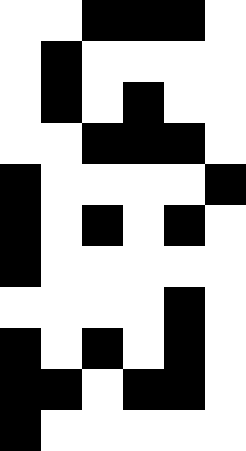[["white", "white", "black", "black", "black", "white"], ["white", "black", "white", "white", "white", "white"], ["white", "black", "white", "black", "white", "white"], ["white", "white", "black", "black", "black", "white"], ["black", "white", "white", "white", "white", "black"], ["black", "white", "black", "white", "black", "white"], ["black", "white", "white", "white", "white", "white"], ["white", "white", "white", "white", "black", "white"], ["black", "white", "black", "white", "black", "white"], ["black", "black", "white", "black", "black", "white"], ["black", "white", "white", "white", "white", "white"]]